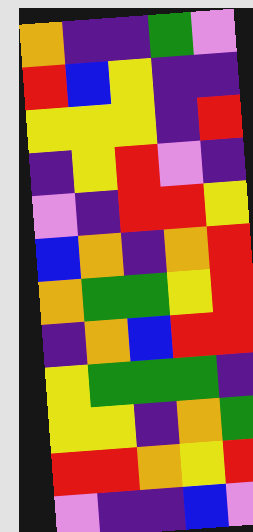[["orange", "indigo", "indigo", "green", "violet"], ["red", "blue", "yellow", "indigo", "indigo"], ["yellow", "yellow", "yellow", "indigo", "red"], ["indigo", "yellow", "red", "violet", "indigo"], ["violet", "indigo", "red", "red", "yellow"], ["blue", "orange", "indigo", "orange", "red"], ["orange", "green", "green", "yellow", "red"], ["indigo", "orange", "blue", "red", "red"], ["yellow", "green", "green", "green", "indigo"], ["yellow", "yellow", "indigo", "orange", "green"], ["red", "red", "orange", "yellow", "red"], ["violet", "indigo", "indigo", "blue", "violet"]]